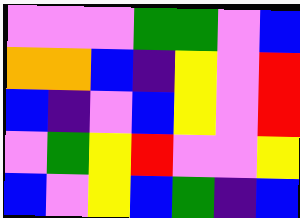[["violet", "violet", "violet", "green", "green", "violet", "blue"], ["orange", "orange", "blue", "indigo", "yellow", "violet", "red"], ["blue", "indigo", "violet", "blue", "yellow", "violet", "red"], ["violet", "green", "yellow", "red", "violet", "violet", "yellow"], ["blue", "violet", "yellow", "blue", "green", "indigo", "blue"]]